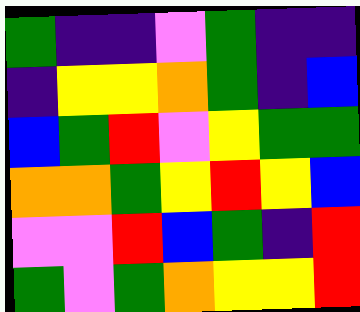[["green", "indigo", "indigo", "violet", "green", "indigo", "indigo"], ["indigo", "yellow", "yellow", "orange", "green", "indigo", "blue"], ["blue", "green", "red", "violet", "yellow", "green", "green"], ["orange", "orange", "green", "yellow", "red", "yellow", "blue"], ["violet", "violet", "red", "blue", "green", "indigo", "red"], ["green", "violet", "green", "orange", "yellow", "yellow", "red"]]